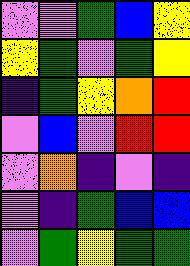[["violet", "violet", "green", "blue", "yellow"], ["yellow", "green", "violet", "green", "yellow"], ["indigo", "green", "yellow", "orange", "red"], ["violet", "blue", "violet", "red", "red"], ["violet", "orange", "indigo", "violet", "indigo"], ["violet", "indigo", "green", "blue", "blue"], ["violet", "green", "yellow", "green", "green"]]